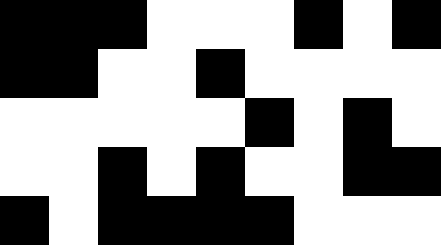[["black", "black", "black", "white", "white", "white", "black", "white", "black"], ["black", "black", "white", "white", "black", "white", "white", "white", "white"], ["white", "white", "white", "white", "white", "black", "white", "black", "white"], ["white", "white", "black", "white", "black", "white", "white", "black", "black"], ["black", "white", "black", "black", "black", "black", "white", "white", "white"]]